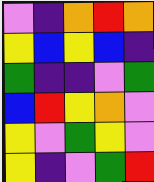[["violet", "indigo", "orange", "red", "orange"], ["yellow", "blue", "yellow", "blue", "indigo"], ["green", "indigo", "indigo", "violet", "green"], ["blue", "red", "yellow", "orange", "violet"], ["yellow", "violet", "green", "yellow", "violet"], ["yellow", "indigo", "violet", "green", "red"]]